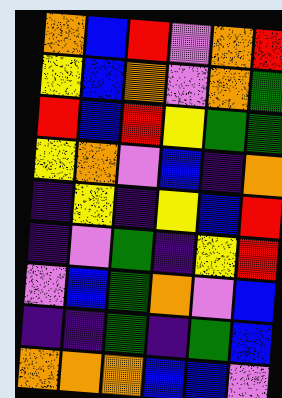[["orange", "blue", "red", "violet", "orange", "red"], ["yellow", "blue", "orange", "violet", "orange", "green"], ["red", "blue", "red", "yellow", "green", "green"], ["yellow", "orange", "violet", "blue", "indigo", "orange"], ["indigo", "yellow", "indigo", "yellow", "blue", "red"], ["indigo", "violet", "green", "indigo", "yellow", "red"], ["violet", "blue", "green", "orange", "violet", "blue"], ["indigo", "indigo", "green", "indigo", "green", "blue"], ["orange", "orange", "orange", "blue", "blue", "violet"]]